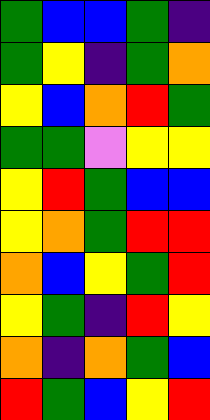[["green", "blue", "blue", "green", "indigo"], ["green", "yellow", "indigo", "green", "orange"], ["yellow", "blue", "orange", "red", "green"], ["green", "green", "violet", "yellow", "yellow"], ["yellow", "red", "green", "blue", "blue"], ["yellow", "orange", "green", "red", "red"], ["orange", "blue", "yellow", "green", "red"], ["yellow", "green", "indigo", "red", "yellow"], ["orange", "indigo", "orange", "green", "blue"], ["red", "green", "blue", "yellow", "red"]]